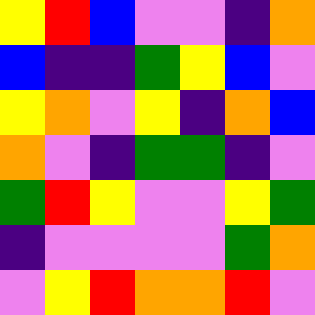[["yellow", "red", "blue", "violet", "violet", "indigo", "orange"], ["blue", "indigo", "indigo", "green", "yellow", "blue", "violet"], ["yellow", "orange", "violet", "yellow", "indigo", "orange", "blue"], ["orange", "violet", "indigo", "green", "green", "indigo", "violet"], ["green", "red", "yellow", "violet", "violet", "yellow", "green"], ["indigo", "violet", "violet", "violet", "violet", "green", "orange"], ["violet", "yellow", "red", "orange", "orange", "red", "violet"]]